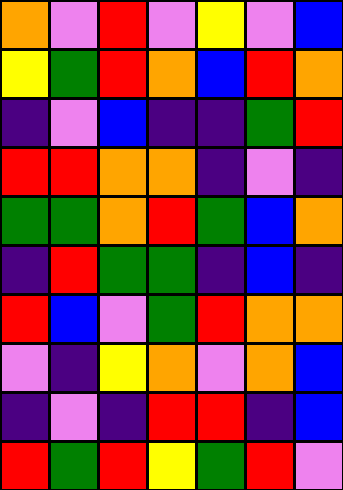[["orange", "violet", "red", "violet", "yellow", "violet", "blue"], ["yellow", "green", "red", "orange", "blue", "red", "orange"], ["indigo", "violet", "blue", "indigo", "indigo", "green", "red"], ["red", "red", "orange", "orange", "indigo", "violet", "indigo"], ["green", "green", "orange", "red", "green", "blue", "orange"], ["indigo", "red", "green", "green", "indigo", "blue", "indigo"], ["red", "blue", "violet", "green", "red", "orange", "orange"], ["violet", "indigo", "yellow", "orange", "violet", "orange", "blue"], ["indigo", "violet", "indigo", "red", "red", "indigo", "blue"], ["red", "green", "red", "yellow", "green", "red", "violet"]]